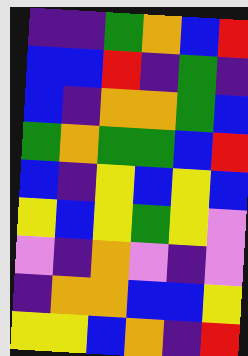[["indigo", "indigo", "green", "orange", "blue", "red"], ["blue", "blue", "red", "indigo", "green", "indigo"], ["blue", "indigo", "orange", "orange", "green", "blue"], ["green", "orange", "green", "green", "blue", "red"], ["blue", "indigo", "yellow", "blue", "yellow", "blue"], ["yellow", "blue", "yellow", "green", "yellow", "violet"], ["violet", "indigo", "orange", "violet", "indigo", "violet"], ["indigo", "orange", "orange", "blue", "blue", "yellow"], ["yellow", "yellow", "blue", "orange", "indigo", "red"]]